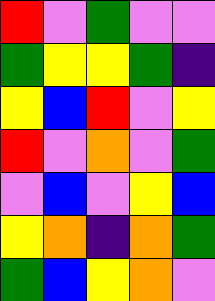[["red", "violet", "green", "violet", "violet"], ["green", "yellow", "yellow", "green", "indigo"], ["yellow", "blue", "red", "violet", "yellow"], ["red", "violet", "orange", "violet", "green"], ["violet", "blue", "violet", "yellow", "blue"], ["yellow", "orange", "indigo", "orange", "green"], ["green", "blue", "yellow", "orange", "violet"]]